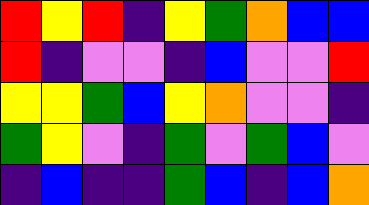[["red", "yellow", "red", "indigo", "yellow", "green", "orange", "blue", "blue"], ["red", "indigo", "violet", "violet", "indigo", "blue", "violet", "violet", "red"], ["yellow", "yellow", "green", "blue", "yellow", "orange", "violet", "violet", "indigo"], ["green", "yellow", "violet", "indigo", "green", "violet", "green", "blue", "violet"], ["indigo", "blue", "indigo", "indigo", "green", "blue", "indigo", "blue", "orange"]]